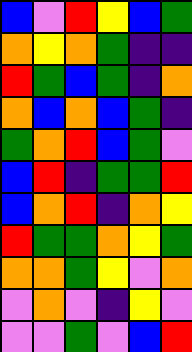[["blue", "violet", "red", "yellow", "blue", "green"], ["orange", "yellow", "orange", "green", "indigo", "indigo"], ["red", "green", "blue", "green", "indigo", "orange"], ["orange", "blue", "orange", "blue", "green", "indigo"], ["green", "orange", "red", "blue", "green", "violet"], ["blue", "red", "indigo", "green", "green", "red"], ["blue", "orange", "red", "indigo", "orange", "yellow"], ["red", "green", "green", "orange", "yellow", "green"], ["orange", "orange", "green", "yellow", "violet", "orange"], ["violet", "orange", "violet", "indigo", "yellow", "violet"], ["violet", "violet", "green", "violet", "blue", "red"]]